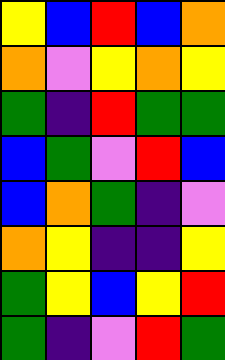[["yellow", "blue", "red", "blue", "orange"], ["orange", "violet", "yellow", "orange", "yellow"], ["green", "indigo", "red", "green", "green"], ["blue", "green", "violet", "red", "blue"], ["blue", "orange", "green", "indigo", "violet"], ["orange", "yellow", "indigo", "indigo", "yellow"], ["green", "yellow", "blue", "yellow", "red"], ["green", "indigo", "violet", "red", "green"]]